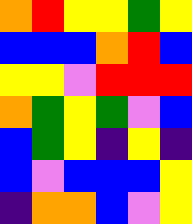[["orange", "red", "yellow", "yellow", "green", "yellow"], ["blue", "blue", "blue", "orange", "red", "blue"], ["yellow", "yellow", "violet", "red", "red", "red"], ["orange", "green", "yellow", "green", "violet", "blue"], ["blue", "green", "yellow", "indigo", "yellow", "indigo"], ["blue", "violet", "blue", "blue", "blue", "yellow"], ["indigo", "orange", "orange", "blue", "violet", "yellow"]]